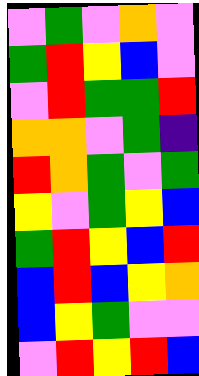[["violet", "green", "violet", "orange", "violet"], ["green", "red", "yellow", "blue", "violet"], ["violet", "red", "green", "green", "red"], ["orange", "orange", "violet", "green", "indigo"], ["red", "orange", "green", "violet", "green"], ["yellow", "violet", "green", "yellow", "blue"], ["green", "red", "yellow", "blue", "red"], ["blue", "red", "blue", "yellow", "orange"], ["blue", "yellow", "green", "violet", "violet"], ["violet", "red", "yellow", "red", "blue"]]